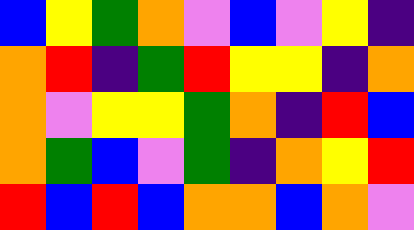[["blue", "yellow", "green", "orange", "violet", "blue", "violet", "yellow", "indigo"], ["orange", "red", "indigo", "green", "red", "yellow", "yellow", "indigo", "orange"], ["orange", "violet", "yellow", "yellow", "green", "orange", "indigo", "red", "blue"], ["orange", "green", "blue", "violet", "green", "indigo", "orange", "yellow", "red"], ["red", "blue", "red", "blue", "orange", "orange", "blue", "orange", "violet"]]